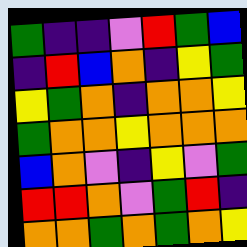[["green", "indigo", "indigo", "violet", "red", "green", "blue"], ["indigo", "red", "blue", "orange", "indigo", "yellow", "green"], ["yellow", "green", "orange", "indigo", "orange", "orange", "yellow"], ["green", "orange", "orange", "yellow", "orange", "orange", "orange"], ["blue", "orange", "violet", "indigo", "yellow", "violet", "green"], ["red", "red", "orange", "violet", "green", "red", "indigo"], ["orange", "orange", "green", "orange", "green", "orange", "yellow"]]